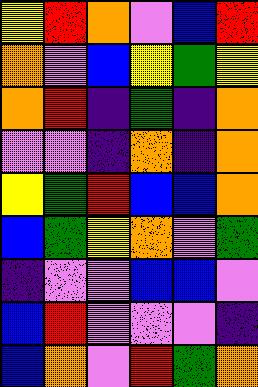[["yellow", "red", "orange", "violet", "blue", "red"], ["orange", "violet", "blue", "yellow", "green", "yellow"], ["orange", "red", "indigo", "green", "indigo", "orange"], ["violet", "violet", "indigo", "orange", "indigo", "orange"], ["yellow", "green", "red", "blue", "blue", "orange"], ["blue", "green", "yellow", "orange", "violet", "green"], ["indigo", "violet", "violet", "blue", "blue", "violet"], ["blue", "red", "violet", "violet", "violet", "indigo"], ["blue", "orange", "violet", "red", "green", "orange"]]